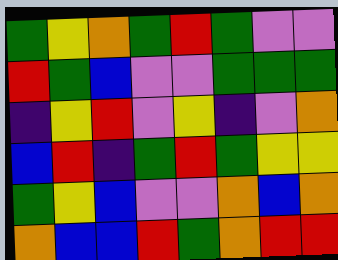[["green", "yellow", "orange", "green", "red", "green", "violet", "violet"], ["red", "green", "blue", "violet", "violet", "green", "green", "green"], ["indigo", "yellow", "red", "violet", "yellow", "indigo", "violet", "orange"], ["blue", "red", "indigo", "green", "red", "green", "yellow", "yellow"], ["green", "yellow", "blue", "violet", "violet", "orange", "blue", "orange"], ["orange", "blue", "blue", "red", "green", "orange", "red", "red"]]